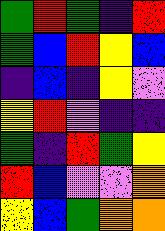[["green", "red", "green", "indigo", "red"], ["green", "blue", "red", "yellow", "blue"], ["indigo", "blue", "indigo", "yellow", "violet"], ["yellow", "red", "violet", "indigo", "indigo"], ["green", "indigo", "red", "green", "yellow"], ["red", "blue", "violet", "violet", "orange"], ["yellow", "blue", "green", "orange", "orange"]]